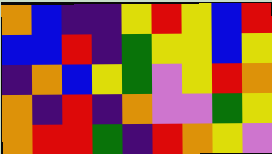[["orange", "blue", "indigo", "indigo", "yellow", "red", "yellow", "blue", "red"], ["blue", "blue", "red", "indigo", "green", "yellow", "yellow", "blue", "yellow"], ["indigo", "orange", "blue", "yellow", "green", "violet", "yellow", "red", "orange"], ["orange", "indigo", "red", "indigo", "orange", "violet", "violet", "green", "yellow"], ["orange", "red", "red", "green", "indigo", "red", "orange", "yellow", "violet"]]